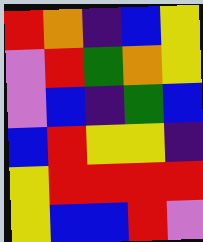[["red", "orange", "indigo", "blue", "yellow"], ["violet", "red", "green", "orange", "yellow"], ["violet", "blue", "indigo", "green", "blue"], ["blue", "red", "yellow", "yellow", "indigo"], ["yellow", "red", "red", "red", "red"], ["yellow", "blue", "blue", "red", "violet"]]